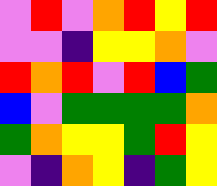[["violet", "red", "violet", "orange", "red", "yellow", "red"], ["violet", "violet", "indigo", "yellow", "yellow", "orange", "violet"], ["red", "orange", "red", "violet", "red", "blue", "green"], ["blue", "violet", "green", "green", "green", "green", "orange"], ["green", "orange", "yellow", "yellow", "green", "red", "yellow"], ["violet", "indigo", "orange", "yellow", "indigo", "green", "yellow"]]